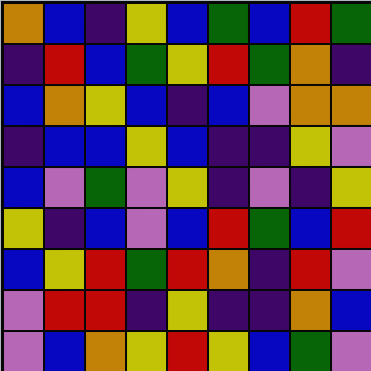[["orange", "blue", "indigo", "yellow", "blue", "green", "blue", "red", "green"], ["indigo", "red", "blue", "green", "yellow", "red", "green", "orange", "indigo"], ["blue", "orange", "yellow", "blue", "indigo", "blue", "violet", "orange", "orange"], ["indigo", "blue", "blue", "yellow", "blue", "indigo", "indigo", "yellow", "violet"], ["blue", "violet", "green", "violet", "yellow", "indigo", "violet", "indigo", "yellow"], ["yellow", "indigo", "blue", "violet", "blue", "red", "green", "blue", "red"], ["blue", "yellow", "red", "green", "red", "orange", "indigo", "red", "violet"], ["violet", "red", "red", "indigo", "yellow", "indigo", "indigo", "orange", "blue"], ["violet", "blue", "orange", "yellow", "red", "yellow", "blue", "green", "violet"]]